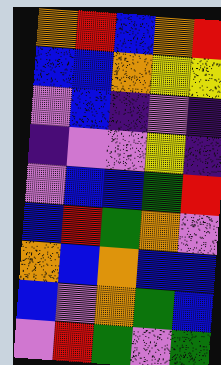[["orange", "red", "blue", "orange", "red"], ["blue", "blue", "orange", "yellow", "yellow"], ["violet", "blue", "indigo", "violet", "indigo"], ["indigo", "violet", "violet", "yellow", "indigo"], ["violet", "blue", "blue", "green", "red"], ["blue", "red", "green", "orange", "violet"], ["orange", "blue", "orange", "blue", "blue"], ["blue", "violet", "orange", "green", "blue"], ["violet", "red", "green", "violet", "green"]]